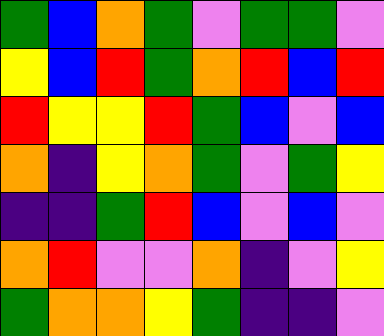[["green", "blue", "orange", "green", "violet", "green", "green", "violet"], ["yellow", "blue", "red", "green", "orange", "red", "blue", "red"], ["red", "yellow", "yellow", "red", "green", "blue", "violet", "blue"], ["orange", "indigo", "yellow", "orange", "green", "violet", "green", "yellow"], ["indigo", "indigo", "green", "red", "blue", "violet", "blue", "violet"], ["orange", "red", "violet", "violet", "orange", "indigo", "violet", "yellow"], ["green", "orange", "orange", "yellow", "green", "indigo", "indigo", "violet"]]